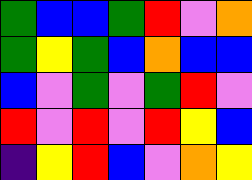[["green", "blue", "blue", "green", "red", "violet", "orange"], ["green", "yellow", "green", "blue", "orange", "blue", "blue"], ["blue", "violet", "green", "violet", "green", "red", "violet"], ["red", "violet", "red", "violet", "red", "yellow", "blue"], ["indigo", "yellow", "red", "blue", "violet", "orange", "yellow"]]